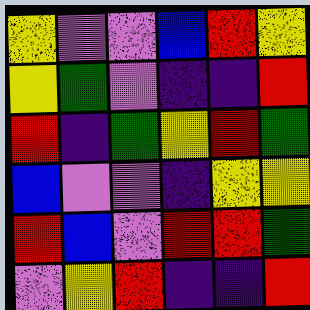[["yellow", "violet", "violet", "blue", "red", "yellow"], ["yellow", "green", "violet", "indigo", "indigo", "red"], ["red", "indigo", "green", "yellow", "red", "green"], ["blue", "violet", "violet", "indigo", "yellow", "yellow"], ["red", "blue", "violet", "red", "red", "green"], ["violet", "yellow", "red", "indigo", "indigo", "red"]]